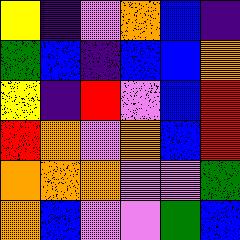[["yellow", "indigo", "violet", "orange", "blue", "indigo"], ["green", "blue", "indigo", "blue", "blue", "orange"], ["yellow", "indigo", "red", "violet", "blue", "red"], ["red", "orange", "violet", "orange", "blue", "red"], ["orange", "orange", "orange", "violet", "violet", "green"], ["orange", "blue", "violet", "violet", "green", "blue"]]